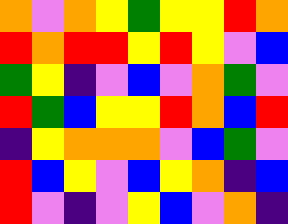[["orange", "violet", "orange", "yellow", "green", "yellow", "yellow", "red", "orange"], ["red", "orange", "red", "red", "yellow", "red", "yellow", "violet", "blue"], ["green", "yellow", "indigo", "violet", "blue", "violet", "orange", "green", "violet"], ["red", "green", "blue", "yellow", "yellow", "red", "orange", "blue", "red"], ["indigo", "yellow", "orange", "orange", "orange", "violet", "blue", "green", "violet"], ["red", "blue", "yellow", "violet", "blue", "yellow", "orange", "indigo", "blue"], ["red", "violet", "indigo", "violet", "yellow", "blue", "violet", "orange", "indigo"]]